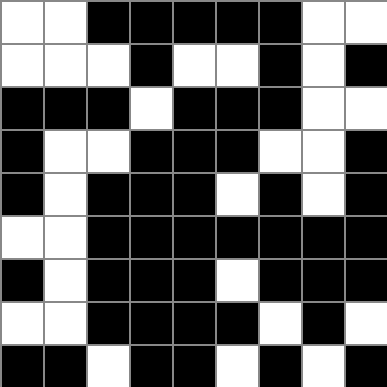[["white", "white", "black", "black", "black", "black", "black", "white", "white"], ["white", "white", "white", "black", "white", "white", "black", "white", "black"], ["black", "black", "black", "white", "black", "black", "black", "white", "white"], ["black", "white", "white", "black", "black", "black", "white", "white", "black"], ["black", "white", "black", "black", "black", "white", "black", "white", "black"], ["white", "white", "black", "black", "black", "black", "black", "black", "black"], ["black", "white", "black", "black", "black", "white", "black", "black", "black"], ["white", "white", "black", "black", "black", "black", "white", "black", "white"], ["black", "black", "white", "black", "black", "white", "black", "white", "black"]]